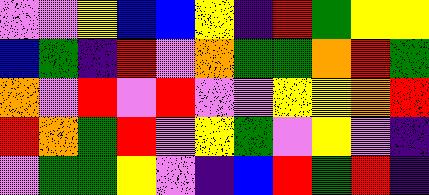[["violet", "violet", "yellow", "blue", "blue", "yellow", "indigo", "red", "green", "yellow", "yellow"], ["blue", "green", "indigo", "red", "violet", "orange", "green", "green", "orange", "red", "green"], ["orange", "violet", "red", "violet", "red", "violet", "violet", "yellow", "yellow", "orange", "red"], ["red", "orange", "green", "red", "violet", "yellow", "green", "violet", "yellow", "violet", "indigo"], ["violet", "green", "green", "yellow", "violet", "indigo", "blue", "red", "green", "red", "indigo"]]